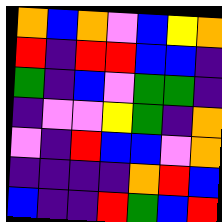[["orange", "blue", "orange", "violet", "blue", "yellow", "orange"], ["red", "indigo", "red", "red", "blue", "blue", "indigo"], ["green", "indigo", "blue", "violet", "green", "green", "indigo"], ["indigo", "violet", "violet", "yellow", "green", "indigo", "orange"], ["violet", "indigo", "red", "blue", "blue", "violet", "orange"], ["indigo", "indigo", "indigo", "indigo", "orange", "red", "blue"], ["blue", "indigo", "indigo", "red", "green", "blue", "red"]]